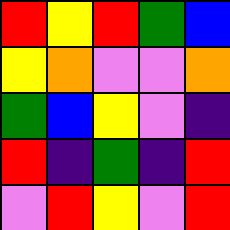[["red", "yellow", "red", "green", "blue"], ["yellow", "orange", "violet", "violet", "orange"], ["green", "blue", "yellow", "violet", "indigo"], ["red", "indigo", "green", "indigo", "red"], ["violet", "red", "yellow", "violet", "red"]]